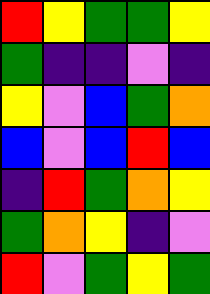[["red", "yellow", "green", "green", "yellow"], ["green", "indigo", "indigo", "violet", "indigo"], ["yellow", "violet", "blue", "green", "orange"], ["blue", "violet", "blue", "red", "blue"], ["indigo", "red", "green", "orange", "yellow"], ["green", "orange", "yellow", "indigo", "violet"], ["red", "violet", "green", "yellow", "green"]]